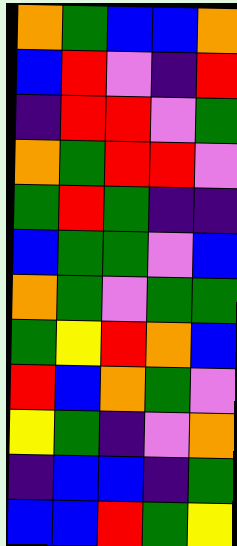[["orange", "green", "blue", "blue", "orange"], ["blue", "red", "violet", "indigo", "red"], ["indigo", "red", "red", "violet", "green"], ["orange", "green", "red", "red", "violet"], ["green", "red", "green", "indigo", "indigo"], ["blue", "green", "green", "violet", "blue"], ["orange", "green", "violet", "green", "green"], ["green", "yellow", "red", "orange", "blue"], ["red", "blue", "orange", "green", "violet"], ["yellow", "green", "indigo", "violet", "orange"], ["indigo", "blue", "blue", "indigo", "green"], ["blue", "blue", "red", "green", "yellow"]]